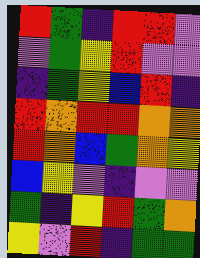[["red", "green", "indigo", "red", "red", "violet"], ["violet", "green", "yellow", "red", "violet", "violet"], ["indigo", "green", "yellow", "blue", "red", "indigo"], ["red", "orange", "red", "red", "orange", "orange"], ["red", "orange", "blue", "green", "orange", "yellow"], ["blue", "yellow", "violet", "indigo", "violet", "violet"], ["green", "indigo", "yellow", "red", "green", "orange"], ["yellow", "violet", "red", "indigo", "green", "green"]]